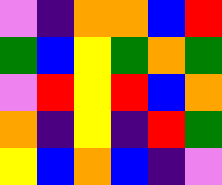[["violet", "indigo", "orange", "orange", "blue", "red"], ["green", "blue", "yellow", "green", "orange", "green"], ["violet", "red", "yellow", "red", "blue", "orange"], ["orange", "indigo", "yellow", "indigo", "red", "green"], ["yellow", "blue", "orange", "blue", "indigo", "violet"]]